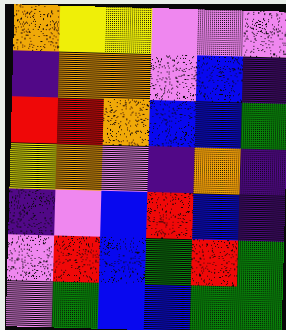[["orange", "yellow", "yellow", "violet", "violet", "violet"], ["indigo", "orange", "orange", "violet", "blue", "indigo"], ["red", "red", "orange", "blue", "blue", "green"], ["yellow", "orange", "violet", "indigo", "orange", "indigo"], ["indigo", "violet", "blue", "red", "blue", "indigo"], ["violet", "red", "blue", "green", "red", "green"], ["violet", "green", "blue", "blue", "green", "green"]]